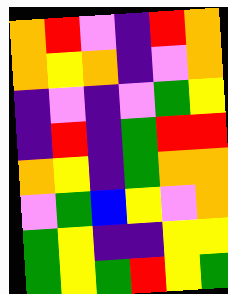[["orange", "red", "violet", "indigo", "red", "orange"], ["orange", "yellow", "orange", "indigo", "violet", "orange"], ["indigo", "violet", "indigo", "violet", "green", "yellow"], ["indigo", "red", "indigo", "green", "red", "red"], ["orange", "yellow", "indigo", "green", "orange", "orange"], ["violet", "green", "blue", "yellow", "violet", "orange"], ["green", "yellow", "indigo", "indigo", "yellow", "yellow"], ["green", "yellow", "green", "red", "yellow", "green"]]